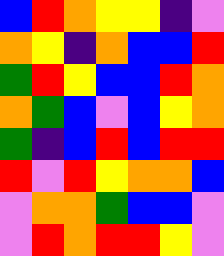[["blue", "red", "orange", "yellow", "yellow", "indigo", "violet"], ["orange", "yellow", "indigo", "orange", "blue", "blue", "red"], ["green", "red", "yellow", "blue", "blue", "red", "orange"], ["orange", "green", "blue", "violet", "blue", "yellow", "orange"], ["green", "indigo", "blue", "red", "blue", "red", "red"], ["red", "violet", "red", "yellow", "orange", "orange", "blue"], ["violet", "orange", "orange", "green", "blue", "blue", "violet"], ["violet", "red", "orange", "red", "red", "yellow", "violet"]]